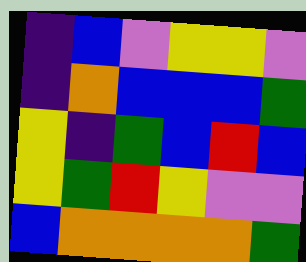[["indigo", "blue", "violet", "yellow", "yellow", "violet"], ["indigo", "orange", "blue", "blue", "blue", "green"], ["yellow", "indigo", "green", "blue", "red", "blue"], ["yellow", "green", "red", "yellow", "violet", "violet"], ["blue", "orange", "orange", "orange", "orange", "green"]]